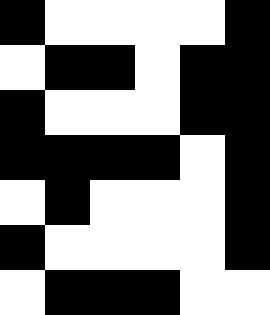[["black", "white", "white", "white", "white", "black"], ["white", "black", "black", "white", "black", "black"], ["black", "white", "white", "white", "black", "black"], ["black", "black", "black", "black", "white", "black"], ["white", "black", "white", "white", "white", "black"], ["black", "white", "white", "white", "white", "black"], ["white", "black", "black", "black", "white", "white"]]